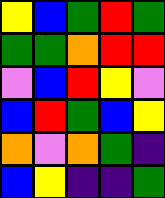[["yellow", "blue", "green", "red", "green"], ["green", "green", "orange", "red", "red"], ["violet", "blue", "red", "yellow", "violet"], ["blue", "red", "green", "blue", "yellow"], ["orange", "violet", "orange", "green", "indigo"], ["blue", "yellow", "indigo", "indigo", "green"]]